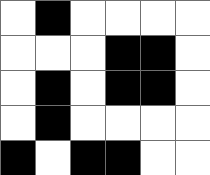[["white", "black", "white", "white", "white", "white"], ["white", "white", "white", "black", "black", "white"], ["white", "black", "white", "black", "black", "white"], ["white", "black", "white", "white", "white", "white"], ["black", "white", "black", "black", "white", "white"]]